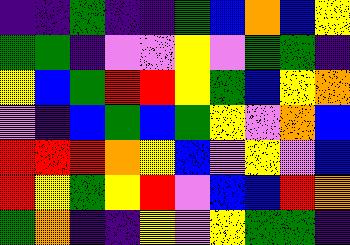[["indigo", "indigo", "green", "indigo", "indigo", "green", "blue", "orange", "blue", "yellow"], ["green", "green", "indigo", "violet", "violet", "yellow", "violet", "green", "green", "indigo"], ["yellow", "blue", "green", "red", "red", "yellow", "green", "blue", "yellow", "orange"], ["violet", "indigo", "blue", "green", "blue", "green", "yellow", "violet", "orange", "blue"], ["red", "red", "red", "orange", "yellow", "blue", "violet", "yellow", "violet", "blue"], ["red", "yellow", "green", "yellow", "red", "violet", "blue", "blue", "red", "orange"], ["green", "orange", "indigo", "indigo", "yellow", "violet", "yellow", "green", "green", "indigo"]]